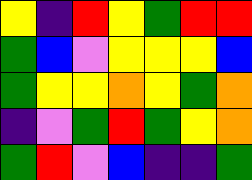[["yellow", "indigo", "red", "yellow", "green", "red", "red"], ["green", "blue", "violet", "yellow", "yellow", "yellow", "blue"], ["green", "yellow", "yellow", "orange", "yellow", "green", "orange"], ["indigo", "violet", "green", "red", "green", "yellow", "orange"], ["green", "red", "violet", "blue", "indigo", "indigo", "green"]]